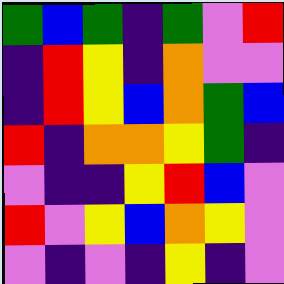[["green", "blue", "green", "indigo", "green", "violet", "red"], ["indigo", "red", "yellow", "indigo", "orange", "violet", "violet"], ["indigo", "red", "yellow", "blue", "orange", "green", "blue"], ["red", "indigo", "orange", "orange", "yellow", "green", "indigo"], ["violet", "indigo", "indigo", "yellow", "red", "blue", "violet"], ["red", "violet", "yellow", "blue", "orange", "yellow", "violet"], ["violet", "indigo", "violet", "indigo", "yellow", "indigo", "violet"]]